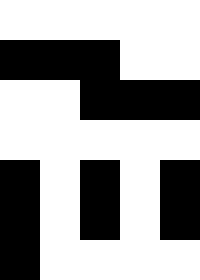[["white", "white", "white", "white", "white"], ["black", "black", "black", "white", "white"], ["white", "white", "black", "black", "black"], ["white", "white", "white", "white", "white"], ["black", "white", "black", "white", "black"], ["black", "white", "black", "white", "black"], ["black", "white", "white", "white", "white"]]